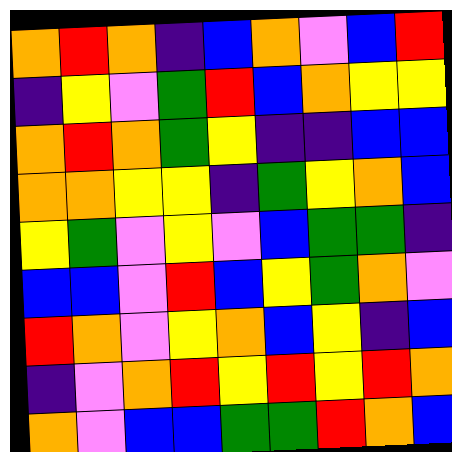[["orange", "red", "orange", "indigo", "blue", "orange", "violet", "blue", "red"], ["indigo", "yellow", "violet", "green", "red", "blue", "orange", "yellow", "yellow"], ["orange", "red", "orange", "green", "yellow", "indigo", "indigo", "blue", "blue"], ["orange", "orange", "yellow", "yellow", "indigo", "green", "yellow", "orange", "blue"], ["yellow", "green", "violet", "yellow", "violet", "blue", "green", "green", "indigo"], ["blue", "blue", "violet", "red", "blue", "yellow", "green", "orange", "violet"], ["red", "orange", "violet", "yellow", "orange", "blue", "yellow", "indigo", "blue"], ["indigo", "violet", "orange", "red", "yellow", "red", "yellow", "red", "orange"], ["orange", "violet", "blue", "blue", "green", "green", "red", "orange", "blue"]]